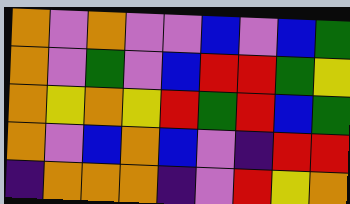[["orange", "violet", "orange", "violet", "violet", "blue", "violet", "blue", "green"], ["orange", "violet", "green", "violet", "blue", "red", "red", "green", "yellow"], ["orange", "yellow", "orange", "yellow", "red", "green", "red", "blue", "green"], ["orange", "violet", "blue", "orange", "blue", "violet", "indigo", "red", "red"], ["indigo", "orange", "orange", "orange", "indigo", "violet", "red", "yellow", "orange"]]